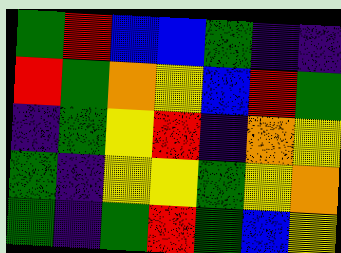[["green", "red", "blue", "blue", "green", "indigo", "indigo"], ["red", "green", "orange", "yellow", "blue", "red", "green"], ["indigo", "green", "yellow", "red", "indigo", "orange", "yellow"], ["green", "indigo", "yellow", "yellow", "green", "yellow", "orange"], ["green", "indigo", "green", "red", "green", "blue", "yellow"]]